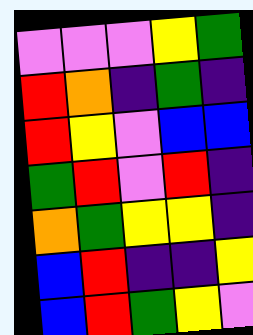[["violet", "violet", "violet", "yellow", "green"], ["red", "orange", "indigo", "green", "indigo"], ["red", "yellow", "violet", "blue", "blue"], ["green", "red", "violet", "red", "indigo"], ["orange", "green", "yellow", "yellow", "indigo"], ["blue", "red", "indigo", "indigo", "yellow"], ["blue", "red", "green", "yellow", "violet"]]